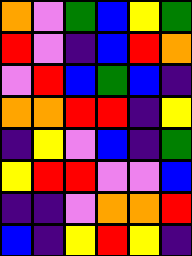[["orange", "violet", "green", "blue", "yellow", "green"], ["red", "violet", "indigo", "blue", "red", "orange"], ["violet", "red", "blue", "green", "blue", "indigo"], ["orange", "orange", "red", "red", "indigo", "yellow"], ["indigo", "yellow", "violet", "blue", "indigo", "green"], ["yellow", "red", "red", "violet", "violet", "blue"], ["indigo", "indigo", "violet", "orange", "orange", "red"], ["blue", "indigo", "yellow", "red", "yellow", "indigo"]]